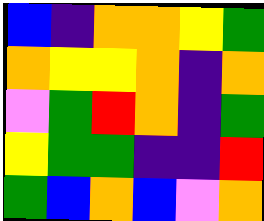[["blue", "indigo", "orange", "orange", "yellow", "green"], ["orange", "yellow", "yellow", "orange", "indigo", "orange"], ["violet", "green", "red", "orange", "indigo", "green"], ["yellow", "green", "green", "indigo", "indigo", "red"], ["green", "blue", "orange", "blue", "violet", "orange"]]